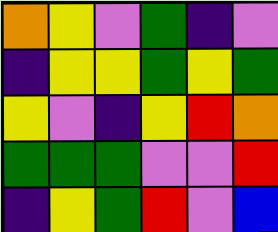[["orange", "yellow", "violet", "green", "indigo", "violet"], ["indigo", "yellow", "yellow", "green", "yellow", "green"], ["yellow", "violet", "indigo", "yellow", "red", "orange"], ["green", "green", "green", "violet", "violet", "red"], ["indigo", "yellow", "green", "red", "violet", "blue"]]